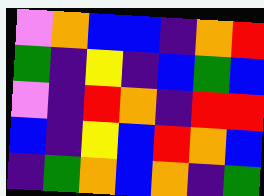[["violet", "orange", "blue", "blue", "indigo", "orange", "red"], ["green", "indigo", "yellow", "indigo", "blue", "green", "blue"], ["violet", "indigo", "red", "orange", "indigo", "red", "red"], ["blue", "indigo", "yellow", "blue", "red", "orange", "blue"], ["indigo", "green", "orange", "blue", "orange", "indigo", "green"]]